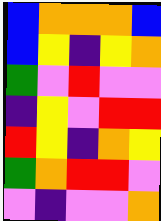[["blue", "orange", "orange", "orange", "blue"], ["blue", "yellow", "indigo", "yellow", "orange"], ["green", "violet", "red", "violet", "violet"], ["indigo", "yellow", "violet", "red", "red"], ["red", "yellow", "indigo", "orange", "yellow"], ["green", "orange", "red", "red", "violet"], ["violet", "indigo", "violet", "violet", "orange"]]